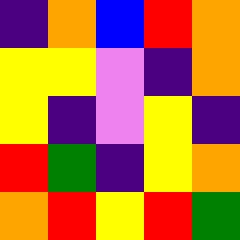[["indigo", "orange", "blue", "red", "orange"], ["yellow", "yellow", "violet", "indigo", "orange"], ["yellow", "indigo", "violet", "yellow", "indigo"], ["red", "green", "indigo", "yellow", "orange"], ["orange", "red", "yellow", "red", "green"]]